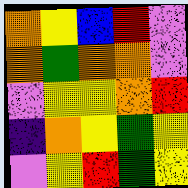[["orange", "yellow", "blue", "red", "violet"], ["orange", "green", "orange", "orange", "violet"], ["violet", "yellow", "yellow", "orange", "red"], ["indigo", "orange", "yellow", "green", "yellow"], ["violet", "yellow", "red", "green", "yellow"]]